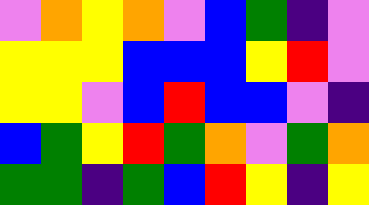[["violet", "orange", "yellow", "orange", "violet", "blue", "green", "indigo", "violet"], ["yellow", "yellow", "yellow", "blue", "blue", "blue", "yellow", "red", "violet"], ["yellow", "yellow", "violet", "blue", "red", "blue", "blue", "violet", "indigo"], ["blue", "green", "yellow", "red", "green", "orange", "violet", "green", "orange"], ["green", "green", "indigo", "green", "blue", "red", "yellow", "indigo", "yellow"]]